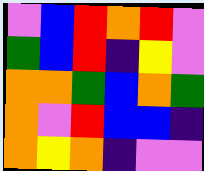[["violet", "blue", "red", "orange", "red", "violet"], ["green", "blue", "red", "indigo", "yellow", "violet"], ["orange", "orange", "green", "blue", "orange", "green"], ["orange", "violet", "red", "blue", "blue", "indigo"], ["orange", "yellow", "orange", "indigo", "violet", "violet"]]